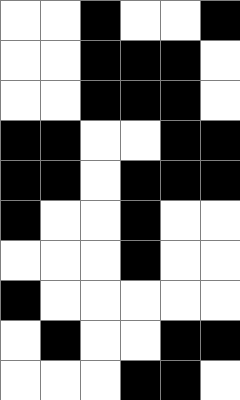[["white", "white", "black", "white", "white", "black"], ["white", "white", "black", "black", "black", "white"], ["white", "white", "black", "black", "black", "white"], ["black", "black", "white", "white", "black", "black"], ["black", "black", "white", "black", "black", "black"], ["black", "white", "white", "black", "white", "white"], ["white", "white", "white", "black", "white", "white"], ["black", "white", "white", "white", "white", "white"], ["white", "black", "white", "white", "black", "black"], ["white", "white", "white", "black", "black", "white"]]